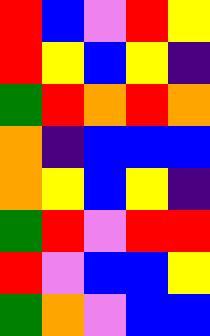[["red", "blue", "violet", "red", "yellow"], ["red", "yellow", "blue", "yellow", "indigo"], ["green", "red", "orange", "red", "orange"], ["orange", "indigo", "blue", "blue", "blue"], ["orange", "yellow", "blue", "yellow", "indigo"], ["green", "red", "violet", "red", "red"], ["red", "violet", "blue", "blue", "yellow"], ["green", "orange", "violet", "blue", "blue"]]